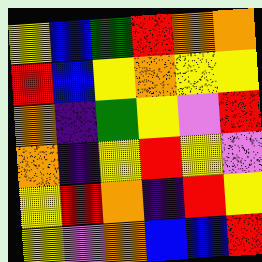[["yellow", "blue", "green", "red", "orange", "orange"], ["red", "blue", "yellow", "orange", "yellow", "yellow"], ["orange", "indigo", "green", "yellow", "violet", "red"], ["orange", "indigo", "yellow", "red", "yellow", "violet"], ["yellow", "red", "orange", "indigo", "red", "yellow"], ["yellow", "violet", "orange", "blue", "blue", "red"]]